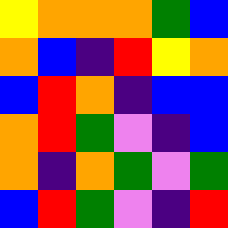[["yellow", "orange", "orange", "orange", "green", "blue"], ["orange", "blue", "indigo", "red", "yellow", "orange"], ["blue", "red", "orange", "indigo", "blue", "blue"], ["orange", "red", "green", "violet", "indigo", "blue"], ["orange", "indigo", "orange", "green", "violet", "green"], ["blue", "red", "green", "violet", "indigo", "red"]]